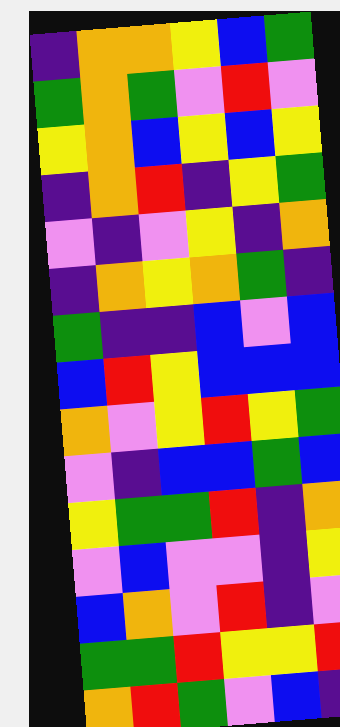[["indigo", "orange", "orange", "yellow", "blue", "green"], ["green", "orange", "green", "violet", "red", "violet"], ["yellow", "orange", "blue", "yellow", "blue", "yellow"], ["indigo", "orange", "red", "indigo", "yellow", "green"], ["violet", "indigo", "violet", "yellow", "indigo", "orange"], ["indigo", "orange", "yellow", "orange", "green", "indigo"], ["green", "indigo", "indigo", "blue", "violet", "blue"], ["blue", "red", "yellow", "blue", "blue", "blue"], ["orange", "violet", "yellow", "red", "yellow", "green"], ["violet", "indigo", "blue", "blue", "green", "blue"], ["yellow", "green", "green", "red", "indigo", "orange"], ["violet", "blue", "violet", "violet", "indigo", "yellow"], ["blue", "orange", "violet", "red", "indigo", "violet"], ["green", "green", "red", "yellow", "yellow", "red"], ["orange", "red", "green", "violet", "blue", "indigo"]]